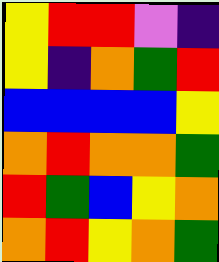[["yellow", "red", "red", "violet", "indigo"], ["yellow", "indigo", "orange", "green", "red"], ["blue", "blue", "blue", "blue", "yellow"], ["orange", "red", "orange", "orange", "green"], ["red", "green", "blue", "yellow", "orange"], ["orange", "red", "yellow", "orange", "green"]]